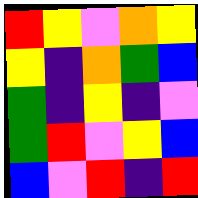[["red", "yellow", "violet", "orange", "yellow"], ["yellow", "indigo", "orange", "green", "blue"], ["green", "indigo", "yellow", "indigo", "violet"], ["green", "red", "violet", "yellow", "blue"], ["blue", "violet", "red", "indigo", "red"]]